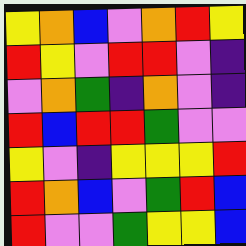[["yellow", "orange", "blue", "violet", "orange", "red", "yellow"], ["red", "yellow", "violet", "red", "red", "violet", "indigo"], ["violet", "orange", "green", "indigo", "orange", "violet", "indigo"], ["red", "blue", "red", "red", "green", "violet", "violet"], ["yellow", "violet", "indigo", "yellow", "yellow", "yellow", "red"], ["red", "orange", "blue", "violet", "green", "red", "blue"], ["red", "violet", "violet", "green", "yellow", "yellow", "blue"]]